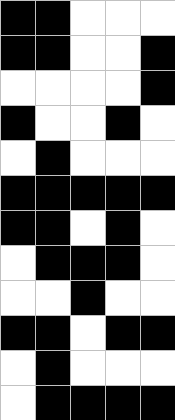[["black", "black", "white", "white", "white"], ["black", "black", "white", "white", "black"], ["white", "white", "white", "white", "black"], ["black", "white", "white", "black", "white"], ["white", "black", "white", "white", "white"], ["black", "black", "black", "black", "black"], ["black", "black", "white", "black", "white"], ["white", "black", "black", "black", "white"], ["white", "white", "black", "white", "white"], ["black", "black", "white", "black", "black"], ["white", "black", "white", "white", "white"], ["white", "black", "black", "black", "black"]]